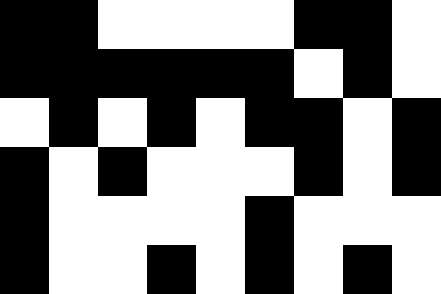[["black", "black", "white", "white", "white", "white", "black", "black", "white"], ["black", "black", "black", "black", "black", "black", "white", "black", "white"], ["white", "black", "white", "black", "white", "black", "black", "white", "black"], ["black", "white", "black", "white", "white", "white", "black", "white", "black"], ["black", "white", "white", "white", "white", "black", "white", "white", "white"], ["black", "white", "white", "black", "white", "black", "white", "black", "white"]]